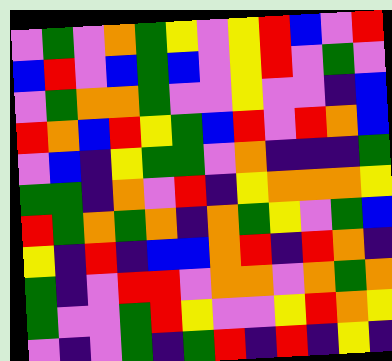[["violet", "green", "violet", "orange", "green", "yellow", "violet", "yellow", "red", "blue", "violet", "red"], ["blue", "red", "violet", "blue", "green", "blue", "violet", "yellow", "red", "violet", "green", "violet"], ["violet", "green", "orange", "orange", "green", "violet", "violet", "yellow", "violet", "violet", "indigo", "blue"], ["red", "orange", "blue", "red", "yellow", "green", "blue", "red", "violet", "red", "orange", "blue"], ["violet", "blue", "indigo", "yellow", "green", "green", "violet", "orange", "indigo", "indigo", "indigo", "green"], ["green", "green", "indigo", "orange", "violet", "red", "indigo", "yellow", "orange", "orange", "orange", "yellow"], ["red", "green", "orange", "green", "orange", "indigo", "orange", "green", "yellow", "violet", "green", "blue"], ["yellow", "indigo", "red", "indigo", "blue", "blue", "orange", "red", "indigo", "red", "orange", "indigo"], ["green", "indigo", "violet", "red", "red", "violet", "orange", "orange", "violet", "orange", "green", "orange"], ["green", "violet", "violet", "green", "red", "yellow", "violet", "violet", "yellow", "red", "orange", "yellow"], ["violet", "indigo", "violet", "green", "indigo", "green", "red", "indigo", "red", "indigo", "yellow", "indigo"]]